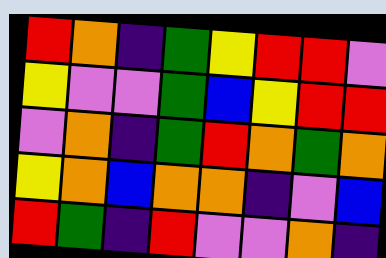[["red", "orange", "indigo", "green", "yellow", "red", "red", "violet"], ["yellow", "violet", "violet", "green", "blue", "yellow", "red", "red"], ["violet", "orange", "indigo", "green", "red", "orange", "green", "orange"], ["yellow", "orange", "blue", "orange", "orange", "indigo", "violet", "blue"], ["red", "green", "indigo", "red", "violet", "violet", "orange", "indigo"]]